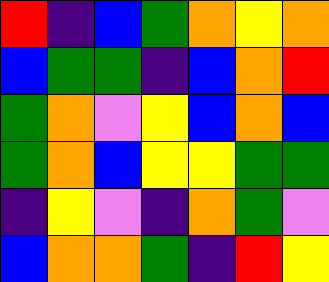[["red", "indigo", "blue", "green", "orange", "yellow", "orange"], ["blue", "green", "green", "indigo", "blue", "orange", "red"], ["green", "orange", "violet", "yellow", "blue", "orange", "blue"], ["green", "orange", "blue", "yellow", "yellow", "green", "green"], ["indigo", "yellow", "violet", "indigo", "orange", "green", "violet"], ["blue", "orange", "orange", "green", "indigo", "red", "yellow"]]